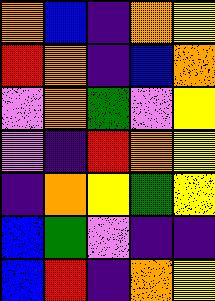[["orange", "blue", "indigo", "orange", "yellow"], ["red", "orange", "indigo", "blue", "orange"], ["violet", "orange", "green", "violet", "yellow"], ["violet", "indigo", "red", "orange", "yellow"], ["indigo", "orange", "yellow", "green", "yellow"], ["blue", "green", "violet", "indigo", "indigo"], ["blue", "red", "indigo", "orange", "yellow"]]